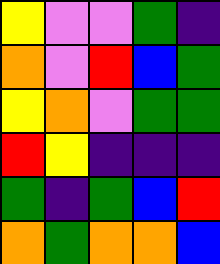[["yellow", "violet", "violet", "green", "indigo"], ["orange", "violet", "red", "blue", "green"], ["yellow", "orange", "violet", "green", "green"], ["red", "yellow", "indigo", "indigo", "indigo"], ["green", "indigo", "green", "blue", "red"], ["orange", "green", "orange", "orange", "blue"]]